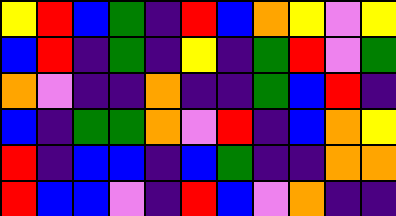[["yellow", "red", "blue", "green", "indigo", "red", "blue", "orange", "yellow", "violet", "yellow"], ["blue", "red", "indigo", "green", "indigo", "yellow", "indigo", "green", "red", "violet", "green"], ["orange", "violet", "indigo", "indigo", "orange", "indigo", "indigo", "green", "blue", "red", "indigo"], ["blue", "indigo", "green", "green", "orange", "violet", "red", "indigo", "blue", "orange", "yellow"], ["red", "indigo", "blue", "blue", "indigo", "blue", "green", "indigo", "indigo", "orange", "orange"], ["red", "blue", "blue", "violet", "indigo", "red", "blue", "violet", "orange", "indigo", "indigo"]]